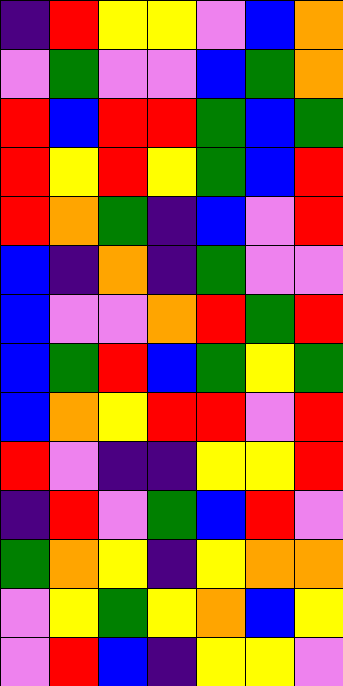[["indigo", "red", "yellow", "yellow", "violet", "blue", "orange"], ["violet", "green", "violet", "violet", "blue", "green", "orange"], ["red", "blue", "red", "red", "green", "blue", "green"], ["red", "yellow", "red", "yellow", "green", "blue", "red"], ["red", "orange", "green", "indigo", "blue", "violet", "red"], ["blue", "indigo", "orange", "indigo", "green", "violet", "violet"], ["blue", "violet", "violet", "orange", "red", "green", "red"], ["blue", "green", "red", "blue", "green", "yellow", "green"], ["blue", "orange", "yellow", "red", "red", "violet", "red"], ["red", "violet", "indigo", "indigo", "yellow", "yellow", "red"], ["indigo", "red", "violet", "green", "blue", "red", "violet"], ["green", "orange", "yellow", "indigo", "yellow", "orange", "orange"], ["violet", "yellow", "green", "yellow", "orange", "blue", "yellow"], ["violet", "red", "blue", "indigo", "yellow", "yellow", "violet"]]